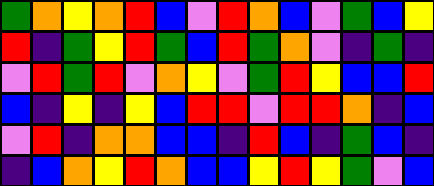[["green", "orange", "yellow", "orange", "red", "blue", "violet", "red", "orange", "blue", "violet", "green", "blue", "yellow"], ["red", "indigo", "green", "yellow", "red", "green", "blue", "red", "green", "orange", "violet", "indigo", "green", "indigo"], ["violet", "red", "green", "red", "violet", "orange", "yellow", "violet", "green", "red", "yellow", "blue", "blue", "red"], ["blue", "indigo", "yellow", "indigo", "yellow", "blue", "red", "red", "violet", "red", "red", "orange", "indigo", "blue"], ["violet", "red", "indigo", "orange", "orange", "blue", "blue", "indigo", "red", "blue", "indigo", "green", "blue", "indigo"], ["indigo", "blue", "orange", "yellow", "red", "orange", "blue", "blue", "yellow", "red", "yellow", "green", "violet", "blue"]]